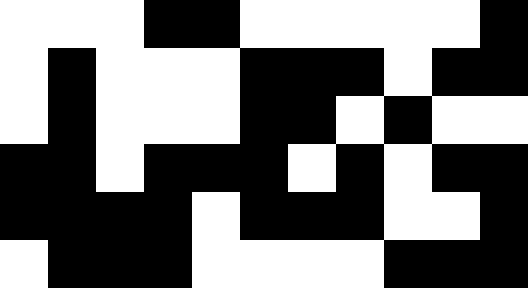[["white", "white", "white", "black", "black", "white", "white", "white", "white", "white", "black"], ["white", "black", "white", "white", "white", "black", "black", "black", "white", "black", "black"], ["white", "black", "white", "white", "white", "black", "black", "white", "black", "white", "white"], ["black", "black", "white", "black", "black", "black", "white", "black", "white", "black", "black"], ["black", "black", "black", "black", "white", "black", "black", "black", "white", "white", "black"], ["white", "black", "black", "black", "white", "white", "white", "white", "black", "black", "black"]]